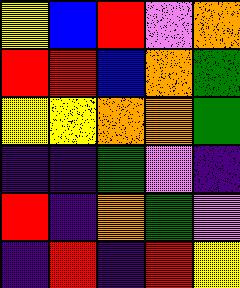[["yellow", "blue", "red", "violet", "orange"], ["red", "red", "blue", "orange", "green"], ["yellow", "yellow", "orange", "orange", "green"], ["indigo", "indigo", "green", "violet", "indigo"], ["red", "indigo", "orange", "green", "violet"], ["indigo", "red", "indigo", "red", "yellow"]]